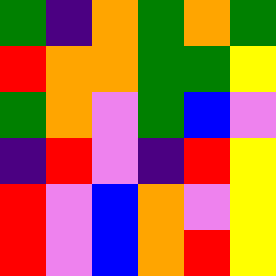[["green", "indigo", "orange", "green", "orange", "green"], ["red", "orange", "orange", "green", "green", "yellow"], ["green", "orange", "violet", "green", "blue", "violet"], ["indigo", "red", "violet", "indigo", "red", "yellow"], ["red", "violet", "blue", "orange", "violet", "yellow"], ["red", "violet", "blue", "orange", "red", "yellow"]]